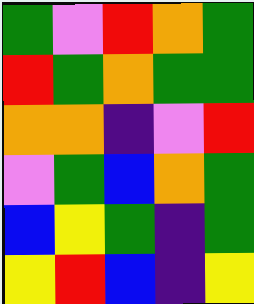[["green", "violet", "red", "orange", "green"], ["red", "green", "orange", "green", "green"], ["orange", "orange", "indigo", "violet", "red"], ["violet", "green", "blue", "orange", "green"], ["blue", "yellow", "green", "indigo", "green"], ["yellow", "red", "blue", "indigo", "yellow"]]